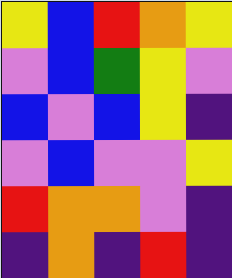[["yellow", "blue", "red", "orange", "yellow"], ["violet", "blue", "green", "yellow", "violet"], ["blue", "violet", "blue", "yellow", "indigo"], ["violet", "blue", "violet", "violet", "yellow"], ["red", "orange", "orange", "violet", "indigo"], ["indigo", "orange", "indigo", "red", "indigo"]]